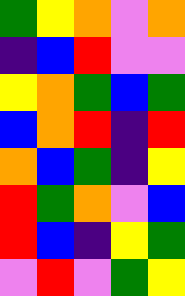[["green", "yellow", "orange", "violet", "orange"], ["indigo", "blue", "red", "violet", "violet"], ["yellow", "orange", "green", "blue", "green"], ["blue", "orange", "red", "indigo", "red"], ["orange", "blue", "green", "indigo", "yellow"], ["red", "green", "orange", "violet", "blue"], ["red", "blue", "indigo", "yellow", "green"], ["violet", "red", "violet", "green", "yellow"]]